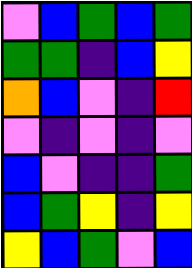[["violet", "blue", "green", "blue", "green"], ["green", "green", "indigo", "blue", "yellow"], ["orange", "blue", "violet", "indigo", "red"], ["violet", "indigo", "violet", "indigo", "violet"], ["blue", "violet", "indigo", "indigo", "green"], ["blue", "green", "yellow", "indigo", "yellow"], ["yellow", "blue", "green", "violet", "blue"]]